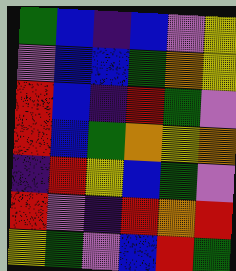[["green", "blue", "indigo", "blue", "violet", "yellow"], ["violet", "blue", "blue", "green", "orange", "yellow"], ["red", "blue", "indigo", "red", "green", "violet"], ["red", "blue", "green", "orange", "yellow", "orange"], ["indigo", "red", "yellow", "blue", "green", "violet"], ["red", "violet", "indigo", "red", "orange", "red"], ["yellow", "green", "violet", "blue", "red", "green"]]